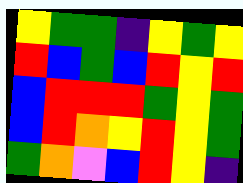[["yellow", "green", "green", "indigo", "yellow", "green", "yellow"], ["red", "blue", "green", "blue", "red", "yellow", "red"], ["blue", "red", "red", "red", "green", "yellow", "green"], ["blue", "red", "orange", "yellow", "red", "yellow", "green"], ["green", "orange", "violet", "blue", "red", "yellow", "indigo"]]